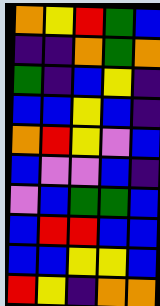[["orange", "yellow", "red", "green", "blue"], ["indigo", "indigo", "orange", "green", "orange"], ["green", "indigo", "blue", "yellow", "indigo"], ["blue", "blue", "yellow", "blue", "indigo"], ["orange", "red", "yellow", "violet", "blue"], ["blue", "violet", "violet", "blue", "indigo"], ["violet", "blue", "green", "green", "blue"], ["blue", "red", "red", "blue", "blue"], ["blue", "blue", "yellow", "yellow", "blue"], ["red", "yellow", "indigo", "orange", "orange"]]